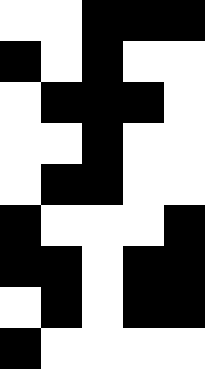[["white", "white", "black", "black", "black"], ["black", "white", "black", "white", "white"], ["white", "black", "black", "black", "white"], ["white", "white", "black", "white", "white"], ["white", "black", "black", "white", "white"], ["black", "white", "white", "white", "black"], ["black", "black", "white", "black", "black"], ["white", "black", "white", "black", "black"], ["black", "white", "white", "white", "white"]]